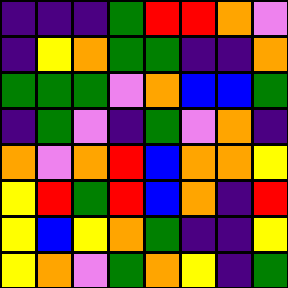[["indigo", "indigo", "indigo", "green", "red", "red", "orange", "violet"], ["indigo", "yellow", "orange", "green", "green", "indigo", "indigo", "orange"], ["green", "green", "green", "violet", "orange", "blue", "blue", "green"], ["indigo", "green", "violet", "indigo", "green", "violet", "orange", "indigo"], ["orange", "violet", "orange", "red", "blue", "orange", "orange", "yellow"], ["yellow", "red", "green", "red", "blue", "orange", "indigo", "red"], ["yellow", "blue", "yellow", "orange", "green", "indigo", "indigo", "yellow"], ["yellow", "orange", "violet", "green", "orange", "yellow", "indigo", "green"]]